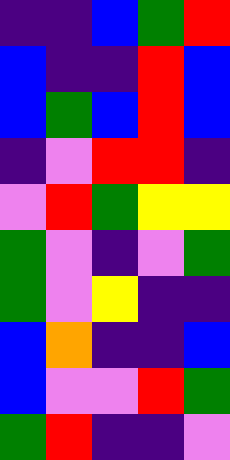[["indigo", "indigo", "blue", "green", "red"], ["blue", "indigo", "indigo", "red", "blue"], ["blue", "green", "blue", "red", "blue"], ["indigo", "violet", "red", "red", "indigo"], ["violet", "red", "green", "yellow", "yellow"], ["green", "violet", "indigo", "violet", "green"], ["green", "violet", "yellow", "indigo", "indigo"], ["blue", "orange", "indigo", "indigo", "blue"], ["blue", "violet", "violet", "red", "green"], ["green", "red", "indigo", "indigo", "violet"]]